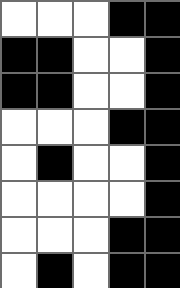[["white", "white", "white", "black", "black"], ["black", "black", "white", "white", "black"], ["black", "black", "white", "white", "black"], ["white", "white", "white", "black", "black"], ["white", "black", "white", "white", "black"], ["white", "white", "white", "white", "black"], ["white", "white", "white", "black", "black"], ["white", "black", "white", "black", "black"]]